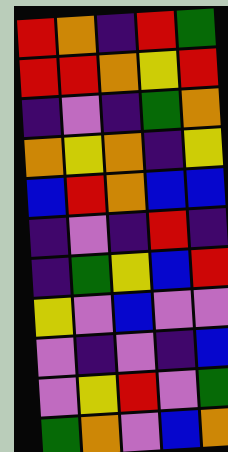[["red", "orange", "indigo", "red", "green"], ["red", "red", "orange", "yellow", "red"], ["indigo", "violet", "indigo", "green", "orange"], ["orange", "yellow", "orange", "indigo", "yellow"], ["blue", "red", "orange", "blue", "blue"], ["indigo", "violet", "indigo", "red", "indigo"], ["indigo", "green", "yellow", "blue", "red"], ["yellow", "violet", "blue", "violet", "violet"], ["violet", "indigo", "violet", "indigo", "blue"], ["violet", "yellow", "red", "violet", "green"], ["green", "orange", "violet", "blue", "orange"]]